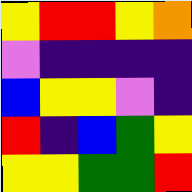[["yellow", "red", "red", "yellow", "orange"], ["violet", "indigo", "indigo", "indigo", "indigo"], ["blue", "yellow", "yellow", "violet", "indigo"], ["red", "indigo", "blue", "green", "yellow"], ["yellow", "yellow", "green", "green", "red"]]